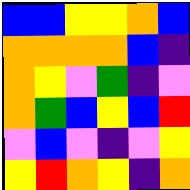[["blue", "blue", "yellow", "yellow", "orange", "blue"], ["orange", "orange", "orange", "orange", "blue", "indigo"], ["orange", "yellow", "violet", "green", "indigo", "violet"], ["orange", "green", "blue", "yellow", "blue", "red"], ["violet", "blue", "violet", "indigo", "violet", "yellow"], ["yellow", "red", "orange", "yellow", "indigo", "orange"]]